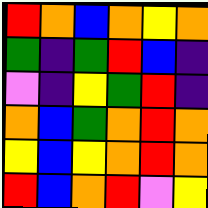[["red", "orange", "blue", "orange", "yellow", "orange"], ["green", "indigo", "green", "red", "blue", "indigo"], ["violet", "indigo", "yellow", "green", "red", "indigo"], ["orange", "blue", "green", "orange", "red", "orange"], ["yellow", "blue", "yellow", "orange", "red", "orange"], ["red", "blue", "orange", "red", "violet", "yellow"]]